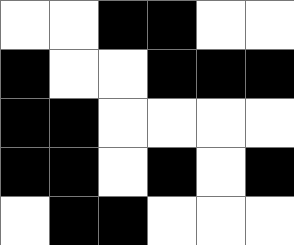[["white", "white", "black", "black", "white", "white"], ["black", "white", "white", "black", "black", "black"], ["black", "black", "white", "white", "white", "white"], ["black", "black", "white", "black", "white", "black"], ["white", "black", "black", "white", "white", "white"]]